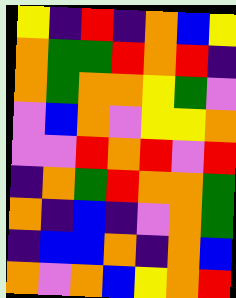[["yellow", "indigo", "red", "indigo", "orange", "blue", "yellow"], ["orange", "green", "green", "red", "orange", "red", "indigo"], ["orange", "green", "orange", "orange", "yellow", "green", "violet"], ["violet", "blue", "orange", "violet", "yellow", "yellow", "orange"], ["violet", "violet", "red", "orange", "red", "violet", "red"], ["indigo", "orange", "green", "red", "orange", "orange", "green"], ["orange", "indigo", "blue", "indigo", "violet", "orange", "green"], ["indigo", "blue", "blue", "orange", "indigo", "orange", "blue"], ["orange", "violet", "orange", "blue", "yellow", "orange", "red"]]